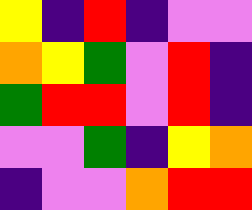[["yellow", "indigo", "red", "indigo", "violet", "violet"], ["orange", "yellow", "green", "violet", "red", "indigo"], ["green", "red", "red", "violet", "red", "indigo"], ["violet", "violet", "green", "indigo", "yellow", "orange"], ["indigo", "violet", "violet", "orange", "red", "red"]]